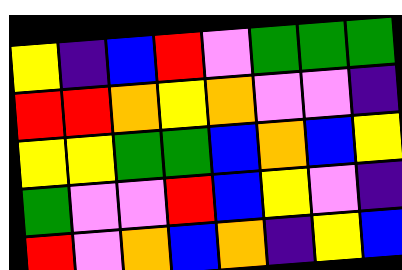[["yellow", "indigo", "blue", "red", "violet", "green", "green", "green"], ["red", "red", "orange", "yellow", "orange", "violet", "violet", "indigo"], ["yellow", "yellow", "green", "green", "blue", "orange", "blue", "yellow"], ["green", "violet", "violet", "red", "blue", "yellow", "violet", "indigo"], ["red", "violet", "orange", "blue", "orange", "indigo", "yellow", "blue"]]